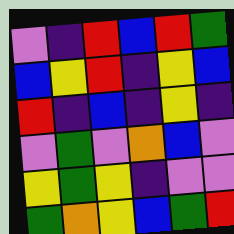[["violet", "indigo", "red", "blue", "red", "green"], ["blue", "yellow", "red", "indigo", "yellow", "blue"], ["red", "indigo", "blue", "indigo", "yellow", "indigo"], ["violet", "green", "violet", "orange", "blue", "violet"], ["yellow", "green", "yellow", "indigo", "violet", "violet"], ["green", "orange", "yellow", "blue", "green", "red"]]